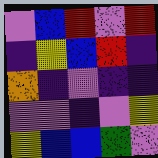[["violet", "blue", "red", "violet", "red"], ["indigo", "yellow", "blue", "red", "indigo"], ["orange", "indigo", "violet", "indigo", "indigo"], ["violet", "violet", "indigo", "violet", "yellow"], ["yellow", "blue", "blue", "green", "violet"]]